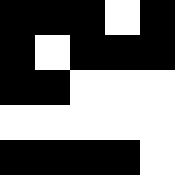[["black", "black", "black", "white", "black"], ["black", "white", "black", "black", "black"], ["black", "black", "white", "white", "white"], ["white", "white", "white", "white", "white"], ["black", "black", "black", "black", "white"]]